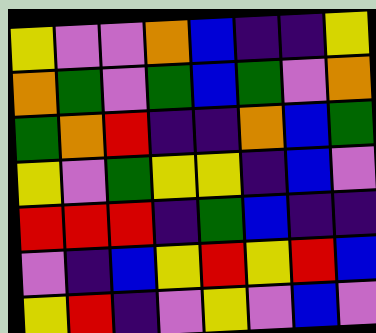[["yellow", "violet", "violet", "orange", "blue", "indigo", "indigo", "yellow"], ["orange", "green", "violet", "green", "blue", "green", "violet", "orange"], ["green", "orange", "red", "indigo", "indigo", "orange", "blue", "green"], ["yellow", "violet", "green", "yellow", "yellow", "indigo", "blue", "violet"], ["red", "red", "red", "indigo", "green", "blue", "indigo", "indigo"], ["violet", "indigo", "blue", "yellow", "red", "yellow", "red", "blue"], ["yellow", "red", "indigo", "violet", "yellow", "violet", "blue", "violet"]]